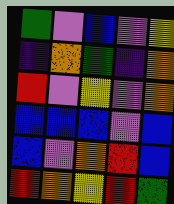[["green", "violet", "blue", "violet", "yellow"], ["indigo", "orange", "green", "indigo", "orange"], ["red", "violet", "yellow", "violet", "orange"], ["blue", "blue", "blue", "violet", "blue"], ["blue", "violet", "orange", "red", "blue"], ["red", "orange", "yellow", "red", "green"]]